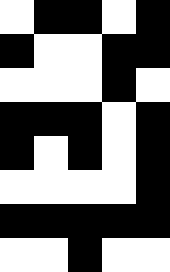[["white", "black", "black", "white", "black"], ["black", "white", "white", "black", "black"], ["white", "white", "white", "black", "white"], ["black", "black", "black", "white", "black"], ["black", "white", "black", "white", "black"], ["white", "white", "white", "white", "black"], ["black", "black", "black", "black", "black"], ["white", "white", "black", "white", "white"]]